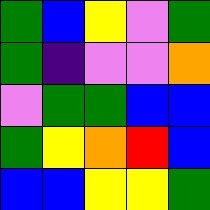[["green", "blue", "yellow", "violet", "green"], ["green", "indigo", "violet", "violet", "orange"], ["violet", "green", "green", "blue", "blue"], ["green", "yellow", "orange", "red", "blue"], ["blue", "blue", "yellow", "yellow", "green"]]